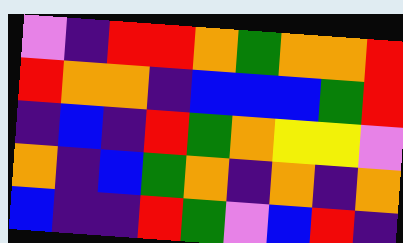[["violet", "indigo", "red", "red", "orange", "green", "orange", "orange", "red"], ["red", "orange", "orange", "indigo", "blue", "blue", "blue", "green", "red"], ["indigo", "blue", "indigo", "red", "green", "orange", "yellow", "yellow", "violet"], ["orange", "indigo", "blue", "green", "orange", "indigo", "orange", "indigo", "orange"], ["blue", "indigo", "indigo", "red", "green", "violet", "blue", "red", "indigo"]]